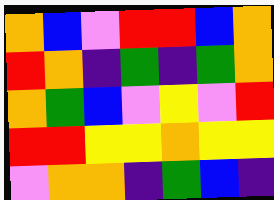[["orange", "blue", "violet", "red", "red", "blue", "orange"], ["red", "orange", "indigo", "green", "indigo", "green", "orange"], ["orange", "green", "blue", "violet", "yellow", "violet", "red"], ["red", "red", "yellow", "yellow", "orange", "yellow", "yellow"], ["violet", "orange", "orange", "indigo", "green", "blue", "indigo"]]